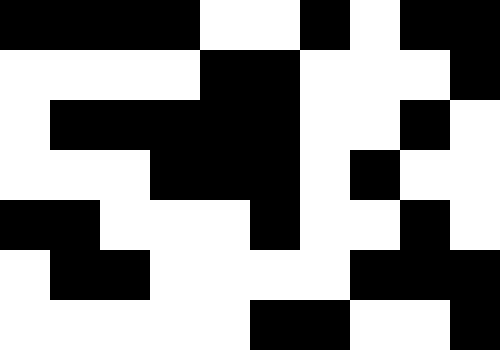[["black", "black", "black", "black", "white", "white", "black", "white", "black", "black"], ["white", "white", "white", "white", "black", "black", "white", "white", "white", "black"], ["white", "black", "black", "black", "black", "black", "white", "white", "black", "white"], ["white", "white", "white", "black", "black", "black", "white", "black", "white", "white"], ["black", "black", "white", "white", "white", "black", "white", "white", "black", "white"], ["white", "black", "black", "white", "white", "white", "white", "black", "black", "black"], ["white", "white", "white", "white", "white", "black", "black", "white", "white", "black"]]